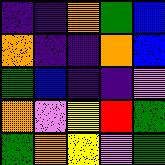[["indigo", "indigo", "orange", "green", "blue"], ["orange", "indigo", "indigo", "orange", "blue"], ["green", "blue", "indigo", "indigo", "violet"], ["orange", "violet", "yellow", "red", "green"], ["green", "orange", "yellow", "violet", "green"]]